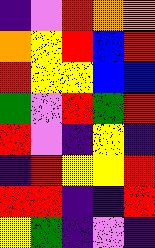[["indigo", "violet", "red", "orange", "orange"], ["orange", "yellow", "red", "blue", "red"], ["red", "yellow", "yellow", "blue", "blue"], ["green", "violet", "red", "green", "red"], ["red", "violet", "indigo", "yellow", "indigo"], ["indigo", "red", "yellow", "yellow", "red"], ["red", "red", "indigo", "indigo", "red"], ["yellow", "green", "indigo", "violet", "indigo"]]